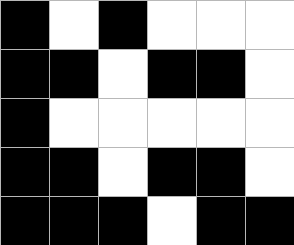[["black", "white", "black", "white", "white", "white"], ["black", "black", "white", "black", "black", "white"], ["black", "white", "white", "white", "white", "white"], ["black", "black", "white", "black", "black", "white"], ["black", "black", "black", "white", "black", "black"]]